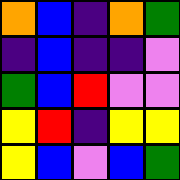[["orange", "blue", "indigo", "orange", "green"], ["indigo", "blue", "indigo", "indigo", "violet"], ["green", "blue", "red", "violet", "violet"], ["yellow", "red", "indigo", "yellow", "yellow"], ["yellow", "blue", "violet", "blue", "green"]]